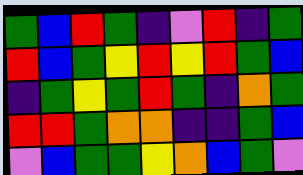[["green", "blue", "red", "green", "indigo", "violet", "red", "indigo", "green"], ["red", "blue", "green", "yellow", "red", "yellow", "red", "green", "blue"], ["indigo", "green", "yellow", "green", "red", "green", "indigo", "orange", "green"], ["red", "red", "green", "orange", "orange", "indigo", "indigo", "green", "blue"], ["violet", "blue", "green", "green", "yellow", "orange", "blue", "green", "violet"]]